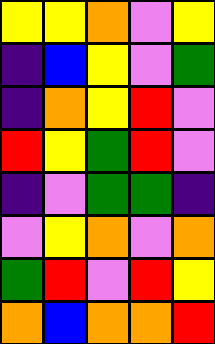[["yellow", "yellow", "orange", "violet", "yellow"], ["indigo", "blue", "yellow", "violet", "green"], ["indigo", "orange", "yellow", "red", "violet"], ["red", "yellow", "green", "red", "violet"], ["indigo", "violet", "green", "green", "indigo"], ["violet", "yellow", "orange", "violet", "orange"], ["green", "red", "violet", "red", "yellow"], ["orange", "blue", "orange", "orange", "red"]]